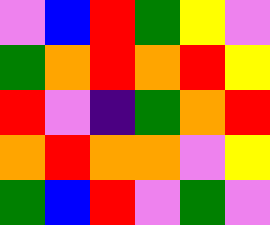[["violet", "blue", "red", "green", "yellow", "violet"], ["green", "orange", "red", "orange", "red", "yellow"], ["red", "violet", "indigo", "green", "orange", "red"], ["orange", "red", "orange", "orange", "violet", "yellow"], ["green", "blue", "red", "violet", "green", "violet"]]